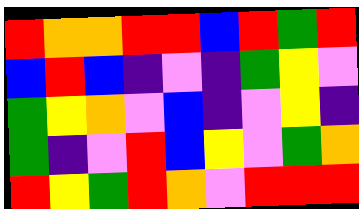[["red", "orange", "orange", "red", "red", "blue", "red", "green", "red"], ["blue", "red", "blue", "indigo", "violet", "indigo", "green", "yellow", "violet"], ["green", "yellow", "orange", "violet", "blue", "indigo", "violet", "yellow", "indigo"], ["green", "indigo", "violet", "red", "blue", "yellow", "violet", "green", "orange"], ["red", "yellow", "green", "red", "orange", "violet", "red", "red", "red"]]